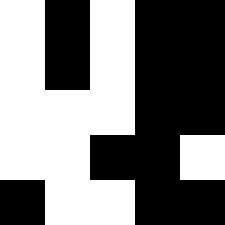[["white", "black", "white", "black", "black"], ["white", "black", "white", "black", "black"], ["white", "white", "white", "black", "black"], ["white", "white", "black", "black", "white"], ["black", "white", "white", "black", "black"]]